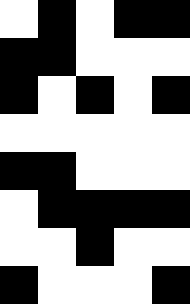[["white", "black", "white", "black", "black"], ["black", "black", "white", "white", "white"], ["black", "white", "black", "white", "black"], ["white", "white", "white", "white", "white"], ["black", "black", "white", "white", "white"], ["white", "black", "black", "black", "black"], ["white", "white", "black", "white", "white"], ["black", "white", "white", "white", "black"]]